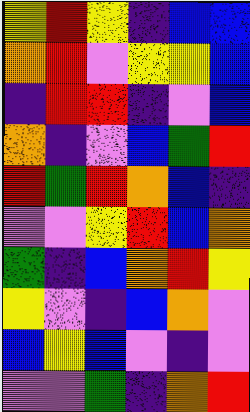[["yellow", "red", "yellow", "indigo", "blue", "blue"], ["orange", "red", "violet", "yellow", "yellow", "blue"], ["indigo", "red", "red", "indigo", "violet", "blue"], ["orange", "indigo", "violet", "blue", "green", "red"], ["red", "green", "red", "orange", "blue", "indigo"], ["violet", "violet", "yellow", "red", "blue", "orange"], ["green", "indigo", "blue", "orange", "red", "yellow"], ["yellow", "violet", "indigo", "blue", "orange", "violet"], ["blue", "yellow", "blue", "violet", "indigo", "violet"], ["violet", "violet", "green", "indigo", "orange", "red"]]